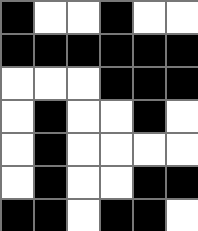[["black", "white", "white", "black", "white", "white"], ["black", "black", "black", "black", "black", "black"], ["white", "white", "white", "black", "black", "black"], ["white", "black", "white", "white", "black", "white"], ["white", "black", "white", "white", "white", "white"], ["white", "black", "white", "white", "black", "black"], ["black", "black", "white", "black", "black", "white"]]